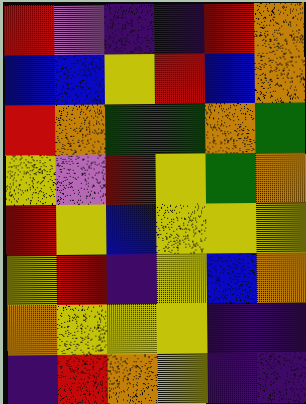[["red", "violet", "indigo", "indigo", "red", "orange"], ["blue", "blue", "yellow", "red", "blue", "orange"], ["red", "orange", "green", "green", "orange", "green"], ["yellow", "violet", "red", "yellow", "green", "orange"], ["red", "yellow", "blue", "yellow", "yellow", "yellow"], ["yellow", "red", "indigo", "yellow", "blue", "orange"], ["orange", "yellow", "yellow", "yellow", "indigo", "indigo"], ["indigo", "red", "orange", "yellow", "indigo", "indigo"]]